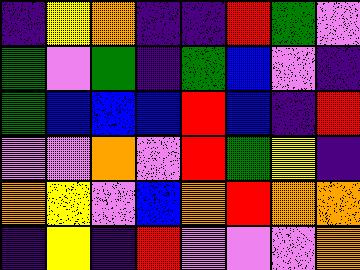[["indigo", "yellow", "orange", "indigo", "indigo", "red", "green", "violet"], ["green", "violet", "green", "indigo", "green", "blue", "violet", "indigo"], ["green", "blue", "blue", "blue", "red", "blue", "indigo", "red"], ["violet", "violet", "orange", "violet", "red", "green", "yellow", "indigo"], ["orange", "yellow", "violet", "blue", "orange", "red", "orange", "orange"], ["indigo", "yellow", "indigo", "red", "violet", "violet", "violet", "orange"]]